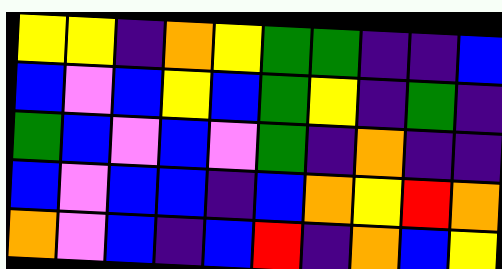[["yellow", "yellow", "indigo", "orange", "yellow", "green", "green", "indigo", "indigo", "blue"], ["blue", "violet", "blue", "yellow", "blue", "green", "yellow", "indigo", "green", "indigo"], ["green", "blue", "violet", "blue", "violet", "green", "indigo", "orange", "indigo", "indigo"], ["blue", "violet", "blue", "blue", "indigo", "blue", "orange", "yellow", "red", "orange"], ["orange", "violet", "blue", "indigo", "blue", "red", "indigo", "orange", "blue", "yellow"]]